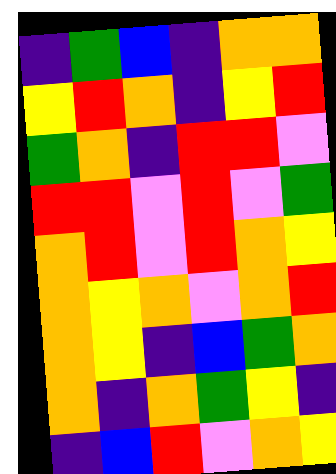[["indigo", "green", "blue", "indigo", "orange", "orange"], ["yellow", "red", "orange", "indigo", "yellow", "red"], ["green", "orange", "indigo", "red", "red", "violet"], ["red", "red", "violet", "red", "violet", "green"], ["orange", "red", "violet", "red", "orange", "yellow"], ["orange", "yellow", "orange", "violet", "orange", "red"], ["orange", "yellow", "indigo", "blue", "green", "orange"], ["orange", "indigo", "orange", "green", "yellow", "indigo"], ["indigo", "blue", "red", "violet", "orange", "yellow"]]